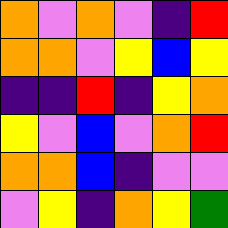[["orange", "violet", "orange", "violet", "indigo", "red"], ["orange", "orange", "violet", "yellow", "blue", "yellow"], ["indigo", "indigo", "red", "indigo", "yellow", "orange"], ["yellow", "violet", "blue", "violet", "orange", "red"], ["orange", "orange", "blue", "indigo", "violet", "violet"], ["violet", "yellow", "indigo", "orange", "yellow", "green"]]